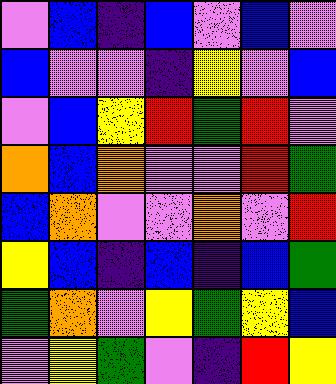[["violet", "blue", "indigo", "blue", "violet", "blue", "violet"], ["blue", "violet", "violet", "indigo", "yellow", "violet", "blue"], ["violet", "blue", "yellow", "red", "green", "red", "violet"], ["orange", "blue", "orange", "violet", "violet", "red", "green"], ["blue", "orange", "violet", "violet", "orange", "violet", "red"], ["yellow", "blue", "indigo", "blue", "indigo", "blue", "green"], ["green", "orange", "violet", "yellow", "green", "yellow", "blue"], ["violet", "yellow", "green", "violet", "indigo", "red", "yellow"]]